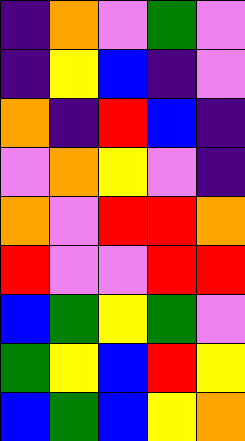[["indigo", "orange", "violet", "green", "violet"], ["indigo", "yellow", "blue", "indigo", "violet"], ["orange", "indigo", "red", "blue", "indigo"], ["violet", "orange", "yellow", "violet", "indigo"], ["orange", "violet", "red", "red", "orange"], ["red", "violet", "violet", "red", "red"], ["blue", "green", "yellow", "green", "violet"], ["green", "yellow", "blue", "red", "yellow"], ["blue", "green", "blue", "yellow", "orange"]]